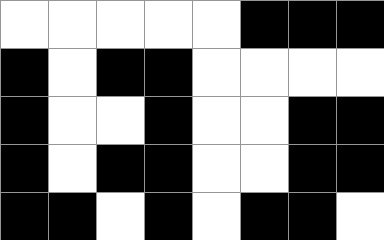[["white", "white", "white", "white", "white", "black", "black", "black"], ["black", "white", "black", "black", "white", "white", "white", "white"], ["black", "white", "white", "black", "white", "white", "black", "black"], ["black", "white", "black", "black", "white", "white", "black", "black"], ["black", "black", "white", "black", "white", "black", "black", "white"]]